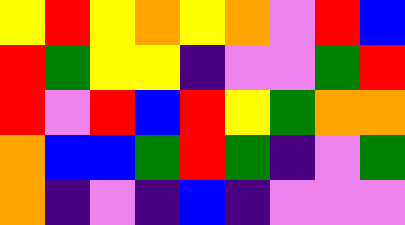[["yellow", "red", "yellow", "orange", "yellow", "orange", "violet", "red", "blue"], ["red", "green", "yellow", "yellow", "indigo", "violet", "violet", "green", "red"], ["red", "violet", "red", "blue", "red", "yellow", "green", "orange", "orange"], ["orange", "blue", "blue", "green", "red", "green", "indigo", "violet", "green"], ["orange", "indigo", "violet", "indigo", "blue", "indigo", "violet", "violet", "violet"]]